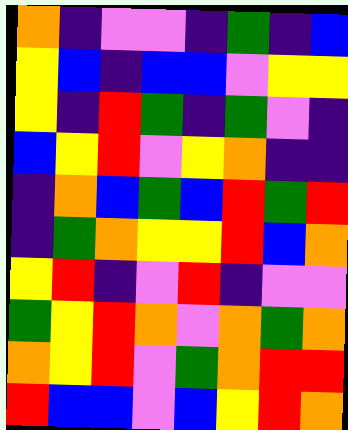[["orange", "indigo", "violet", "violet", "indigo", "green", "indigo", "blue"], ["yellow", "blue", "indigo", "blue", "blue", "violet", "yellow", "yellow"], ["yellow", "indigo", "red", "green", "indigo", "green", "violet", "indigo"], ["blue", "yellow", "red", "violet", "yellow", "orange", "indigo", "indigo"], ["indigo", "orange", "blue", "green", "blue", "red", "green", "red"], ["indigo", "green", "orange", "yellow", "yellow", "red", "blue", "orange"], ["yellow", "red", "indigo", "violet", "red", "indigo", "violet", "violet"], ["green", "yellow", "red", "orange", "violet", "orange", "green", "orange"], ["orange", "yellow", "red", "violet", "green", "orange", "red", "red"], ["red", "blue", "blue", "violet", "blue", "yellow", "red", "orange"]]